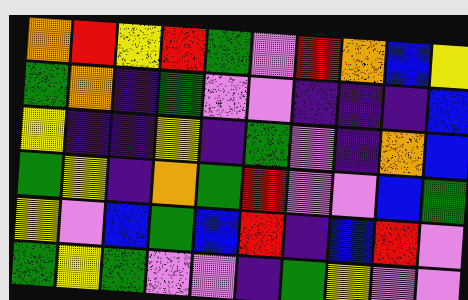[["orange", "red", "yellow", "red", "green", "violet", "red", "orange", "blue", "yellow"], ["green", "orange", "indigo", "green", "violet", "violet", "indigo", "indigo", "indigo", "blue"], ["yellow", "indigo", "indigo", "yellow", "indigo", "green", "violet", "indigo", "orange", "blue"], ["green", "yellow", "indigo", "orange", "green", "red", "violet", "violet", "blue", "green"], ["yellow", "violet", "blue", "green", "blue", "red", "indigo", "blue", "red", "violet"], ["green", "yellow", "green", "violet", "violet", "indigo", "green", "yellow", "violet", "violet"]]